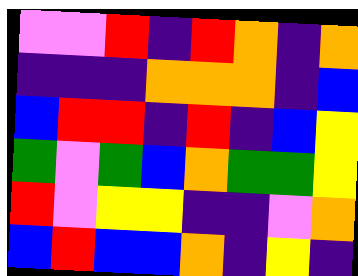[["violet", "violet", "red", "indigo", "red", "orange", "indigo", "orange"], ["indigo", "indigo", "indigo", "orange", "orange", "orange", "indigo", "blue"], ["blue", "red", "red", "indigo", "red", "indigo", "blue", "yellow"], ["green", "violet", "green", "blue", "orange", "green", "green", "yellow"], ["red", "violet", "yellow", "yellow", "indigo", "indigo", "violet", "orange"], ["blue", "red", "blue", "blue", "orange", "indigo", "yellow", "indigo"]]